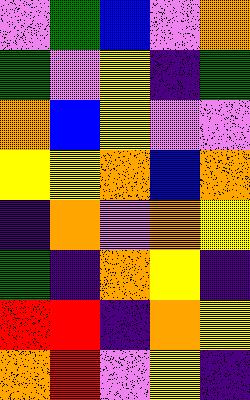[["violet", "green", "blue", "violet", "orange"], ["green", "violet", "yellow", "indigo", "green"], ["orange", "blue", "yellow", "violet", "violet"], ["yellow", "yellow", "orange", "blue", "orange"], ["indigo", "orange", "violet", "orange", "yellow"], ["green", "indigo", "orange", "yellow", "indigo"], ["red", "red", "indigo", "orange", "yellow"], ["orange", "red", "violet", "yellow", "indigo"]]